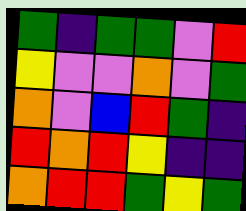[["green", "indigo", "green", "green", "violet", "red"], ["yellow", "violet", "violet", "orange", "violet", "green"], ["orange", "violet", "blue", "red", "green", "indigo"], ["red", "orange", "red", "yellow", "indigo", "indigo"], ["orange", "red", "red", "green", "yellow", "green"]]